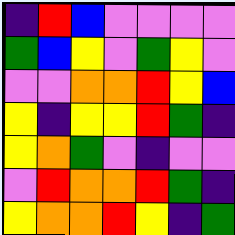[["indigo", "red", "blue", "violet", "violet", "violet", "violet"], ["green", "blue", "yellow", "violet", "green", "yellow", "violet"], ["violet", "violet", "orange", "orange", "red", "yellow", "blue"], ["yellow", "indigo", "yellow", "yellow", "red", "green", "indigo"], ["yellow", "orange", "green", "violet", "indigo", "violet", "violet"], ["violet", "red", "orange", "orange", "red", "green", "indigo"], ["yellow", "orange", "orange", "red", "yellow", "indigo", "green"]]